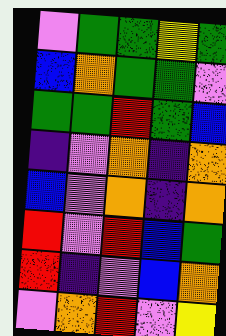[["violet", "green", "green", "yellow", "green"], ["blue", "orange", "green", "green", "violet"], ["green", "green", "red", "green", "blue"], ["indigo", "violet", "orange", "indigo", "orange"], ["blue", "violet", "orange", "indigo", "orange"], ["red", "violet", "red", "blue", "green"], ["red", "indigo", "violet", "blue", "orange"], ["violet", "orange", "red", "violet", "yellow"]]